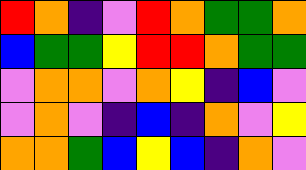[["red", "orange", "indigo", "violet", "red", "orange", "green", "green", "orange"], ["blue", "green", "green", "yellow", "red", "red", "orange", "green", "green"], ["violet", "orange", "orange", "violet", "orange", "yellow", "indigo", "blue", "violet"], ["violet", "orange", "violet", "indigo", "blue", "indigo", "orange", "violet", "yellow"], ["orange", "orange", "green", "blue", "yellow", "blue", "indigo", "orange", "violet"]]